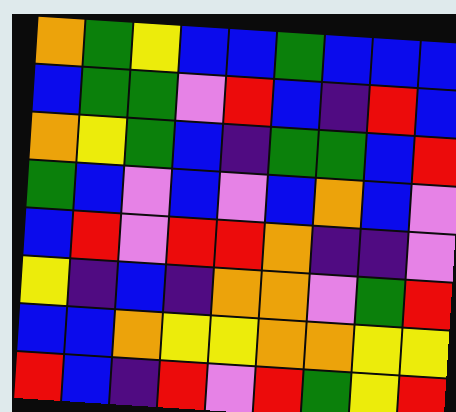[["orange", "green", "yellow", "blue", "blue", "green", "blue", "blue", "blue"], ["blue", "green", "green", "violet", "red", "blue", "indigo", "red", "blue"], ["orange", "yellow", "green", "blue", "indigo", "green", "green", "blue", "red"], ["green", "blue", "violet", "blue", "violet", "blue", "orange", "blue", "violet"], ["blue", "red", "violet", "red", "red", "orange", "indigo", "indigo", "violet"], ["yellow", "indigo", "blue", "indigo", "orange", "orange", "violet", "green", "red"], ["blue", "blue", "orange", "yellow", "yellow", "orange", "orange", "yellow", "yellow"], ["red", "blue", "indigo", "red", "violet", "red", "green", "yellow", "red"]]